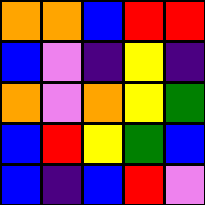[["orange", "orange", "blue", "red", "red"], ["blue", "violet", "indigo", "yellow", "indigo"], ["orange", "violet", "orange", "yellow", "green"], ["blue", "red", "yellow", "green", "blue"], ["blue", "indigo", "blue", "red", "violet"]]